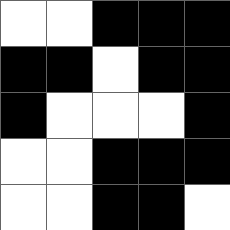[["white", "white", "black", "black", "black"], ["black", "black", "white", "black", "black"], ["black", "white", "white", "white", "black"], ["white", "white", "black", "black", "black"], ["white", "white", "black", "black", "white"]]